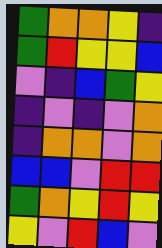[["green", "orange", "orange", "yellow", "indigo"], ["green", "red", "yellow", "yellow", "blue"], ["violet", "indigo", "blue", "green", "yellow"], ["indigo", "violet", "indigo", "violet", "orange"], ["indigo", "orange", "orange", "violet", "orange"], ["blue", "blue", "violet", "red", "red"], ["green", "orange", "yellow", "red", "yellow"], ["yellow", "violet", "red", "blue", "violet"]]